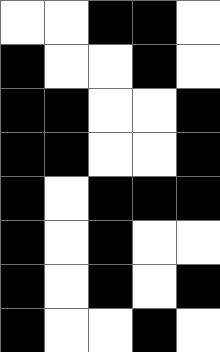[["white", "white", "black", "black", "white"], ["black", "white", "white", "black", "white"], ["black", "black", "white", "white", "black"], ["black", "black", "white", "white", "black"], ["black", "white", "black", "black", "black"], ["black", "white", "black", "white", "white"], ["black", "white", "black", "white", "black"], ["black", "white", "white", "black", "white"]]